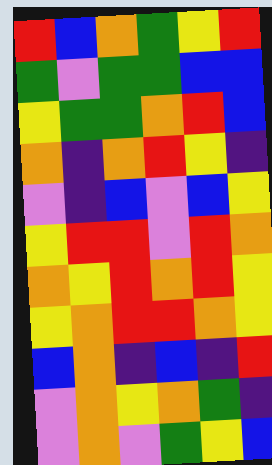[["red", "blue", "orange", "green", "yellow", "red"], ["green", "violet", "green", "green", "blue", "blue"], ["yellow", "green", "green", "orange", "red", "blue"], ["orange", "indigo", "orange", "red", "yellow", "indigo"], ["violet", "indigo", "blue", "violet", "blue", "yellow"], ["yellow", "red", "red", "violet", "red", "orange"], ["orange", "yellow", "red", "orange", "red", "yellow"], ["yellow", "orange", "red", "red", "orange", "yellow"], ["blue", "orange", "indigo", "blue", "indigo", "red"], ["violet", "orange", "yellow", "orange", "green", "indigo"], ["violet", "orange", "violet", "green", "yellow", "blue"]]